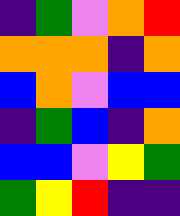[["indigo", "green", "violet", "orange", "red"], ["orange", "orange", "orange", "indigo", "orange"], ["blue", "orange", "violet", "blue", "blue"], ["indigo", "green", "blue", "indigo", "orange"], ["blue", "blue", "violet", "yellow", "green"], ["green", "yellow", "red", "indigo", "indigo"]]